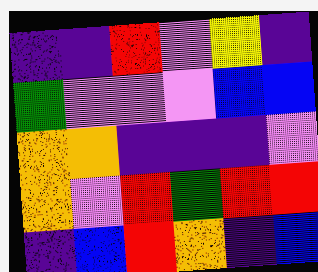[["indigo", "indigo", "red", "violet", "yellow", "indigo"], ["green", "violet", "violet", "violet", "blue", "blue"], ["orange", "orange", "indigo", "indigo", "indigo", "violet"], ["orange", "violet", "red", "green", "red", "red"], ["indigo", "blue", "red", "orange", "indigo", "blue"]]